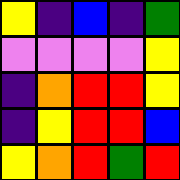[["yellow", "indigo", "blue", "indigo", "green"], ["violet", "violet", "violet", "violet", "yellow"], ["indigo", "orange", "red", "red", "yellow"], ["indigo", "yellow", "red", "red", "blue"], ["yellow", "orange", "red", "green", "red"]]